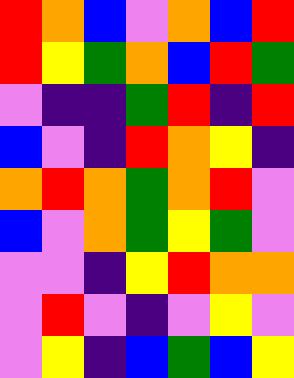[["red", "orange", "blue", "violet", "orange", "blue", "red"], ["red", "yellow", "green", "orange", "blue", "red", "green"], ["violet", "indigo", "indigo", "green", "red", "indigo", "red"], ["blue", "violet", "indigo", "red", "orange", "yellow", "indigo"], ["orange", "red", "orange", "green", "orange", "red", "violet"], ["blue", "violet", "orange", "green", "yellow", "green", "violet"], ["violet", "violet", "indigo", "yellow", "red", "orange", "orange"], ["violet", "red", "violet", "indigo", "violet", "yellow", "violet"], ["violet", "yellow", "indigo", "blue", "green", "blue", "yellow"]]